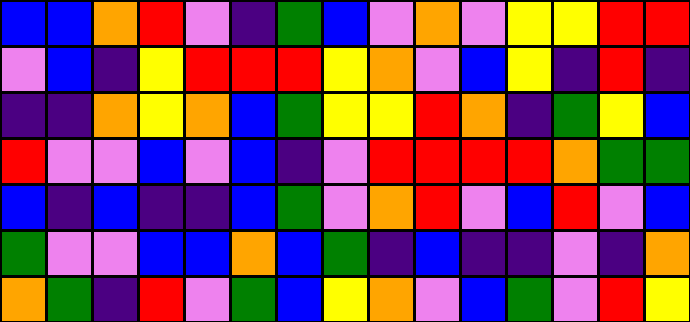[["blue", "blue", "orange", "red", "violet", "indigo", "green", "blue", "violet", "orange", "violet", "yellow", "yellow", "red", "red"], ["violet", "blue", "indigo", "yellow", "red", "red", "red", "yellow", "orange", "violet", "blue", "yellow", "indigo", "red", "indigo"], ["indigo", "indigo", "orange", "yellow", "orange", "blue", "green", "yellow", "yellow", "red", "orange", "indigo", "green", "yellow", "blue"], ["red", "violet", "violet", "blue", "violet", "blue", "indigo", "violet", "red", "red", "red", "red", "orange", "green", "green"], ["blue", "indigo", "blue", "indigo", "indigo", "blue", "green", "violet", "orange", "red", "violet", "blue", "red", "violet", "blue"], ["green", "violet", "violet", "blue", "blue", "orange", "blue", "green", "indigo", "blue", "indigo", "indigo", "violet", "indigo", "orange"], ["orange", "green", "indigo", "red", "violet", "green", "blue", "yellow", "orange", "violet", "blue", "green", "violet", "red", "yellow"]]